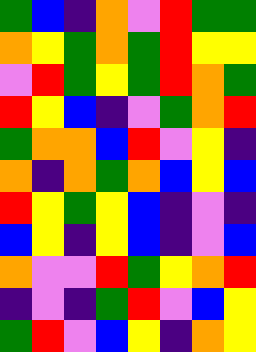[["green", "blue", "indigo", "orange", "violet", "red", "green", "green"], ["orange", "yellow", "green", "orange", "green", "red", "yellow", "yellow"], ["violet", "red", "green", "yellow", "green", "red", "orange", "green"], ["red", "yellow", "blue", "indigo", "violet", "green", "orange", "red"], ["green", "orange", "orange", "blue", "red", "violet", "yellow", "indigo"], ["orange", "indigo", "orange", "green", "orange", "blue", "yellow", "blue"], ["red", "yellow", "green", "yellow", "blue", "indigo", "violet", "indigo"], ["blue", "yellow", "indigo", "yellow", "blue", "indigo", "violet", "blue"], ["orange", "violet", "violet", "red", "green", "yellow", "orange", "red"], ["indigo", "violet", "indigo", "green", "red", "violet", "blue", "yellow"], ["green", "red", "violet", "blue", "yellow", "indigo", "orange", "yellow"]]